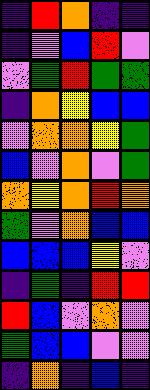[["indigo", "red", "orange", "indigo", "indigo"], ["indigo", "violet", "blue", "red", "violet"], ["violet", "green", "red", "green", "green"], ["indigo", "orange", "yellow", "blue", "blue"], ["violet", "orange", "orange", "yellow", "green"], ["blue", "violet", "orange", "violet", "green"], ["orange", "yellow", "orange", "red", "orange"], ["green", "violet", "orange", "blue", "blue"], ["blue", "blue", "blue", "yellow", "violet"], ["indigo", "green", "indigo", "red", "red"], ["red", "blue", "violet", "orange", "violet"], ["green", "blue", "blue", "violet", "violet"], ["indigo", "orange", "indigo", "blue", "indigo"]]